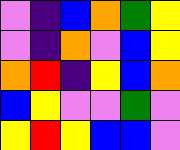[["violet", "indigo", "blue", "orange", "green", "yellow"], ["violet", "indigo", "orange", "violet", "blue", "yellow"], ["orange", "red", "indigo", "yellow", "blue", "orange"], ["blue", "yellow", "violet", "violet", "green", "violet"], ["yellow", "red", "yellow", "blue", "blue", "violet"]]